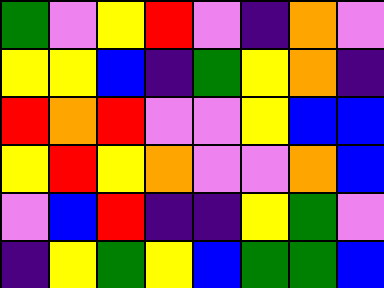[["green", "violet", "yellow", "red", "violet", "indigo", "orange", "violet"], ["yellow", "yellow", "blue", "indigo", "green", "yellow", "orange", "indigo"], ["red", "orange", "red", "violet", "violet", "yellow", "blue", "blue"], ["yellow", "red", "yellow", "orange", "violet", "violet", "orange", "blue"], ["violet", "blue", "red", "indigo", "indigo", "yellow", "green", "violet"], ["indigo", "yellow", "green", "yellow", "blue", "green", "green", "blue"]]